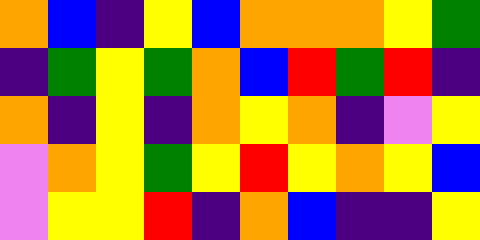[["orange", "blue", "indigo", "yellow", "blue", "orange", "orange", "orange", "yellow", "green"], ["indigo", "green", "yellow", "green", "orange", "blue", "red", "green", "red", "indigo"], ["orange", "indigo", "yellow", "indigo", "orange", "yellow", "orange", "indigo", "violet", "yellow"], ["violet", "orange", "yellow", "green", "yellow", "red", "yellow", "orange", "yellow", "blue"], ["violet", "yellow", "yellow", "red", "indigo", "orange", "blue", "indigo", "indigo", "yellow"]]